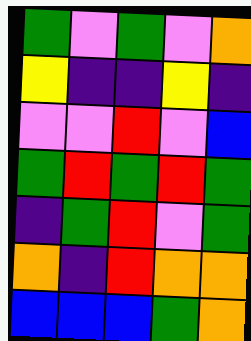[["green", "violet", "green", "violet", "orange"], ["yellow", "indigo", "indigo", "yellow", "indigo"], ["violet", "violet", "red", "violet", "blue"], ["green", "red", "green", "red", "green"], ["indigo", "green", "red", "violet", "green"], ["orange", "indigo", "red", "orange", "orange"], ["blue", "blue", "blue", "green", "orange"]]